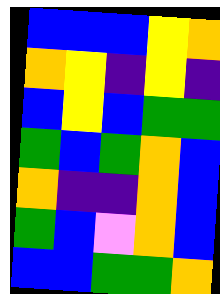[["blue", "blue", "blue", "yellow", "orange"], ["orange", "yellow", "indigo", "yellow", "indigo"], ["blue", "yellow", "blue", "green", "green"], ["green", "blue", "green", "orange", "blue"], ["orange", "indigo", "indigo", "orange", "blue"], ["green", "blue", "violet", "orange", "blue"], ["blue", "blue", "green", "green", "orange"]]